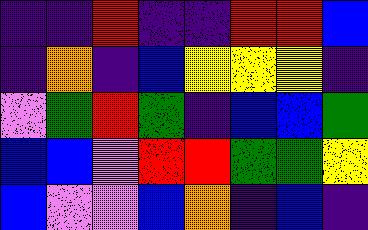[["indigo", "indigo", "red", "indigo", "indigo", "red", "red", "blue"], ["indigo", "orange", "indigo", "blue", "yellow", "yellow", "yellow", "indigo"], ["violet", "green", "red", "green", "indigo", "blue", "blue", "green"], ["blue", "blue", "violet", "red", "red", "green", "green", "yellow"], ["blue", "violet", "violet", "blue", "orange", "indigo", "blue", "indigo"]]